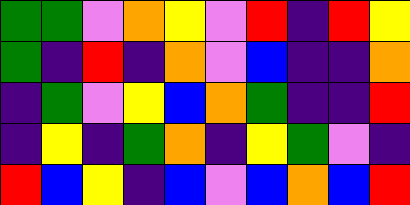[["green", "green", "violet", "orange", "yellow", "violet", "red", "indigo", "red", "yellow"], ["green", "indigo", "red", "indigo", "orange", "violet", "blue", "indigo", "indigo", "orange"], ["indigo", "green", "violet", "yellow", "blue", "orange", "green", "indigo", "indigo", "red"], ["indigo", "yellow", "indigo", "green", "orange", "indigo", "yellow", "green", "violet", "indigo"], ["red", "blue", "yellow", "indigo", "blue", "violet", "blue", "orange", "blue", "red"]]